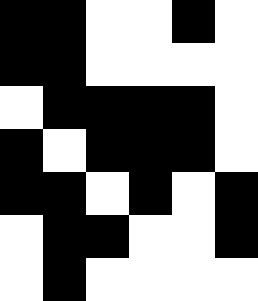[["black", "black", "white", "white", "black", "white"], ["black", "black", "white", "white", "white", "white"], ["white", "black", "black", "black", "black", "white"], ["black", "white", "black", "black", "black", "white"], ["black", "black", "white", "black", "white", "black"], ["white", "black", "black", "white", "white", "black"], ["white", "black", "white", "white", "white", "white"]]